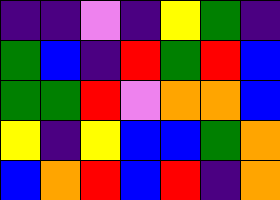[["indigo", "indigo", "violet", "indigo", "yellow", "green", "indigo"], ["green", "blue", "indigo", "red", "green", "red", "blue"], ["green", "green", "red", "violet", "orange", "orange", "blue"], ["yellow", "indigo", "yellow", "blue", "blue", "green", "orange"], ["blue", "orange", "red", "blue", "red", "indigo", "orange"]]